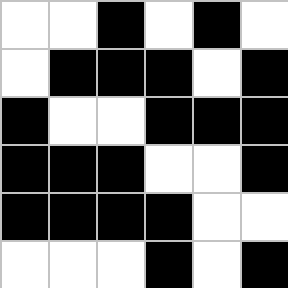[["white", "white", "black", "white", "black", "white"], ["white", "black", "black", "black", "white", "black"], ["black", "white", "white", "black", "black", "black"], ["black", "black", "black", "white", "white", "black"], ["black", "black", "black", "black", "white", "white"], ["white", "white", "white", "black", "white", "black"]]